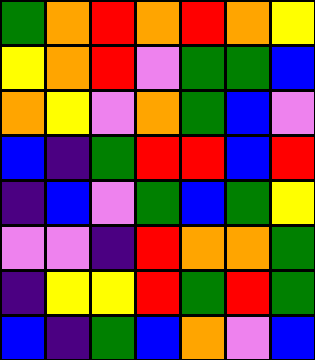[["green", "orange", "red", "orange", "red", "orange", "yellow"], ["yellow", "orange", "red", "violet", "green", "green", "blue"], ["orange", "yellow", "violet", "orange", "green", "blue", "violet"], ["blue", "indigo", "green", "red", "red", "blue", "red"], ["indigo", "blue", "violet", "green", "blue", "green", "yellow"], ["violet", "violet", "indigo", "red", "orange", "orange", "green"], ["indigo", "yellow", "yellow", "red", "green", "red", "green"], ["blue", "indigo", "green", "blue", "orange", "violet", "blue"]]